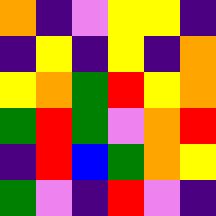[["orange", "indigo", "violet", "yellow", "yellow", "indigo"], ["indigo", "yellow", "indigo", "yellow", "indigo", "orange"], ["yellow", "orange", "green", "red", "yellow", "orange"], ["green", "red", "green", "violet", "orange", "red"], ["indigo", "red", "blue", "green", "orange", "yellow"], ["green", "violet", "indigo", "red", "violet", "indigo"]]